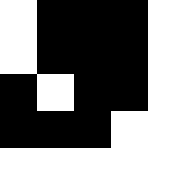[["white", "black", "black", "black", "white"], ["white", "black", "black", "black", "white"], ["black", "white", "black", "black", "white"], ["black", "black", "black", "white", "white"], ["white", "white", "white", "white", "white"]]